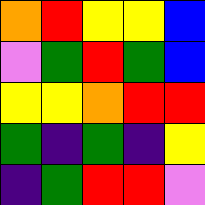[["orange", "red", "yellow", "yellow", "blue"], ["violet", "green", "red", "green", "blue"], ["yellow", "yellow", "orange", "red", "red"], ["green", "indigo", "green", "indigo", "yellow"], ["indigo", "green", "red", "red", "violet"]]